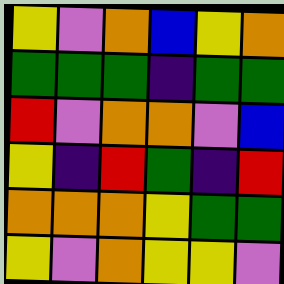[["yellow", "violet", "orange", "blue", "yellow", "orange"], ["green", "green", "green", "indigo", "green", "green"], ["red", "violet", "orange", "orange", "violet", "blue"], ["yellow", "indigo", "red", "green", "indigo", "red"], ["orange", "orange", "orange", "yellow", "green", "green"], ["yellow", "violet", "orange", "yellow", "yellow", "violet"]]